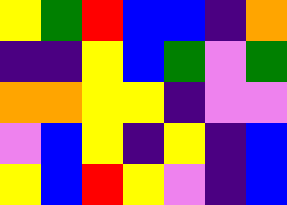[["yellow", "green", "red", "blue", "blue", "indigo", "orange"], ["indigo", "indigo", "yellow", "blue", "green", "violet", "green"], ["orange", "orange", "yellow", "yellow", "indigo", "violet", "violet"], ["violet", "blue", "yellow", "indigo", "yellow", "indigo", "blue"], ["yellow", "blue", "red", "yellow", "violet", "indigo", "blue"]]